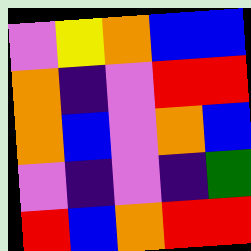[["violet", "yellow", "orange", "blue", "blue"], ["orange", "indigo", "violet", "red", "red"], ["orange", "blue", "violet", "orange", "blue"], ["violet", "indigo", "violet", "indigo", "green"], ["red", "blue", "orange", "red", "red"]]